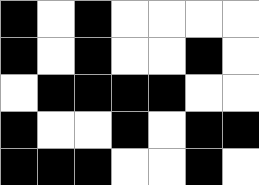[["black", "white", "black", "white", "white", "white", "white"], ["black", "white", "black", "white", "white", "black", "white"], ["white", "black", "black", "black", "black", "white", "white"], ["black", "white", "white", "black", "white", "black", "black"], ["black", "black", "black", "white", "white", "black", "white"]]